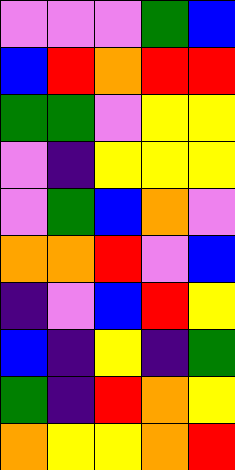[["violet", "violet", "violet", "green", "blue"], ["blue", "red", "orange", "red", "red"], ["green", "green", "violet", "yellow", "yellow"], ["violet", "indigo", "yellow", "yellow", "yellow"], ["violet", "green", "blue", "orange", "violet"], ["orange", "orange", "red", "violet", "blue"], ["indigo", "violet", "blue", "red", "yellow"], ["blue", "indigo", "yellow", "indigo", "green"], ["green", "indigo", "red", "orange", "yellow"], ["orange", "yellow", "yellow", "orange", "red"]]